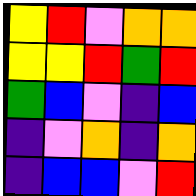[["yellow", "red", "violet", "orange", "orange"], ["yellow", "yellow", "red", "green", "red"], ["green", "blue", "violet", "indigo", "blue"], ["indigo", "violet", "orange", "indigo", "orange"], ["indigo", "blue", "blue", "violet", "red"]]